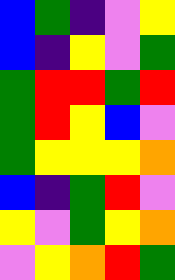[["blue", "green", "indigo", "violet", "yellow"], ["blue", "indigo", "yellow", "violet", "green"], ["green", "red", "red", "green", "red"], ["green", "red", "yellow", "blue", "violet"], ["green", "yellow", "yellow", "yellow", "orange"], ["blue", "indigo", "green", "red", "violet"], ["yellow", "violet", "green", "yellow", "orange"], ["violet", "yellow", "orange", "red", "green"]]